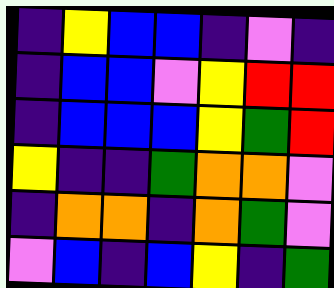[["indigo", "yellow", "blue", "blue", "indigo", "violet", "indigo"], ["indigo", "blue", "blue", "violet", "yellow", "red", "red"], ["indigo", "blue", "blue", "blue", "yellow", "green", "red"], ["yellow", "indigo", "indigo", "green", "orange", "orange", "violet"], ["indigo", "orange", "orange", "indigo", "orange", "green", "violet"], ["violet", "blue", "indigo", "blue", "yellow", "indigo", "green"]]